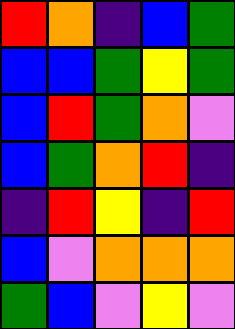[["red", "orange", "indigo", "blue", "green"], ["blue", "blue", "green", "yellow", "green"], ["blue", "red", "green", "orange", "violet"], ["blue", "green", "orange", "red", "indigo"], ["indigo", "red", "yellow", "indigo", "red"], ["blue", "violet", "orange", "orange", "orange"], ["green", "blue", "violet", "yellow", "violet"]]